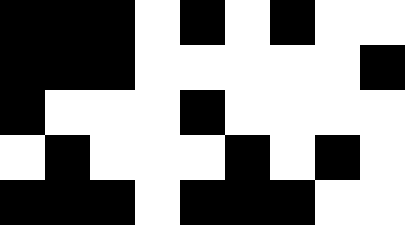[["black", "black", "black", "white", "black", "white", "black", "white", "white"], ["black", "black", "black", "white", "white", "white", "white", "white", "black"], ["black", "white", "white", "white", "black", "white", "white", "white", "white"], ["white", "black", "white", "white", "white", "black", "white", "black", "white"], ["black", "black", "black", "white", "black", "black", "black", "white", "white"]]